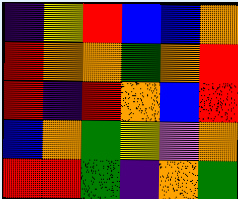[["indigo", "yellow", "red", "blue", "blue", "orange"], ["red", "orange", "orange", "green", "orange", "red"], ["red", "indigo", "red", "orange", "blue", "red"], ["blue", "orange", "green", "yellow", "violet", "orange"], ["red", "red", "green", "indigo", "orange", "green"]]